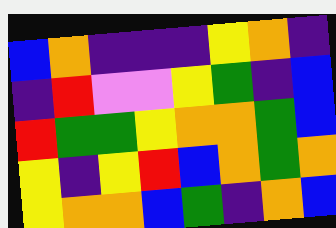[["blue", "orange", "indigo", "indigo", "indigo", "yellow", "orange", "indigo"], ["indigo", "red", "violet", "violet", "yellow", "green", "indigo", "blue"], ["red", "green", "green", "yellow", "orange", "orange", "green", "blue"], ["yellow", "indigo", "yellow", "red", "blue", "orange", "green", "orange"], ["yellow", "orange", "orange", "blue", "green", "indigo", "orange", "blue"]]